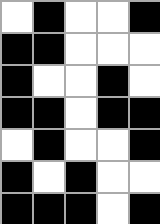[["white", "black", "white", "white", "black"], ["black", "black", "white", "white", "white"], ["black", "white", "white", "black", "white"], ["black", "black", "white", "black", "black"], ["white", "black", "white", "white", "black"], ["black", "white", "black", "white", "white"], ["black", "black", "black", "white", "black"]]